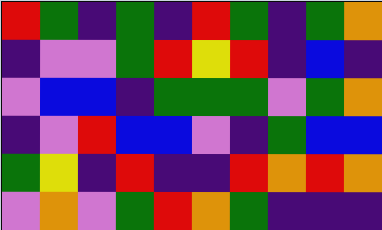[["red", "green", "indigo", "green", "indigo", "red", "green", "indigo", "green", "orange"], ["indigo", "violet", "violet", "green", "red", "yellow", "red", "indigo", "blue", "indigo"], ["violet", "blue", "blue", "indigo", "green", "green", "green", "violet", "green", "orange"], ["indigo", "violet", "red", "blue", "blue", "violet", "indigo", "green", "blue", "blue"], ["green", "yellow", "indigo", "red", "indigo", "indigo", "red", "orange", "red", "orange"], ["violet", "orange", "violet", "green", "red", "orange", "green", "indigo", "indigo", "indigo"]]